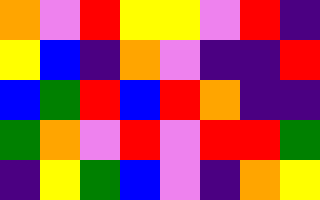[["orange", "violet", "red", "yellow", "yellow", "violet", "red", "indigo"], ["yellow", "blue", "indigo", "orange", "violet", "indigo", "indigo", "red"], ["blue", "green", "red", "blue", "red", "orange", "indigo", "indigo"], ["green", "orange", "violet", "red", "violet", "red", "red", "green"], ["indigo", "yellow", "green", "blue", "violet", "indigo", "orange", "yellow"]]